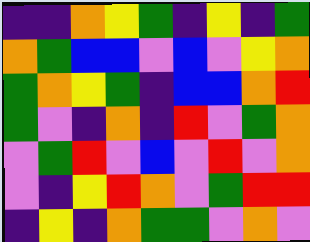[["indigo", "indigo", "orange", "yellow", "green", "indigo", "yellow", "indigo", "green"], ["orange", "green", "blue", "blue", "violet", "blue", "violet", "yellow", "orange"], ["green", "orange", "yellow", "green", "indigo", "blue", "blue", "orange", "red"], ["green", "violet", "indigo", "orange", "indigo", "red", "violet", "green", "orange"], ["violet", "green", "red", "violet", "blue", "violet", "red", "violet", "orange"], ["violet", "indigo", "yellow", "red", "orange", "violet", "green", "red", "red"], ["indigo", "yellow", "indigo", "orange", "green", "green", "violet", "orange", "violet"]]